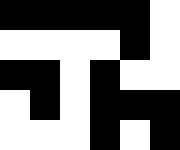[["black", "black", "black", "black", "black", "white"], ["white", "white", "white", "white", "black", "white"], ["black", "black", "white", "black", "white", "white"], ["white", "black", "white", "black", "black", "black"], ["white", "white", "white", "black", "white", "black"]]